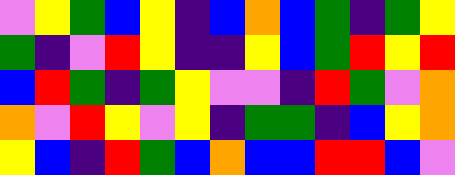[["violet", "yellow", "green", "blue", "yellow", "indigo", "blue", "orange", "blue", "green", "indigo", "green", "yellow"], ["green", "indigo", "violet", "red", "yellow", "indigo", "indigo", "yellow", "blue", "green", "red", "yellow", "red"], ["blue", "red", "green", "indigo", "green", "yellow", "violet", "violet", "indigo", "red", "green", "violet", "orange"], ["orange", "violet", "red", "yellow", "violet", "yellow", "indigo", "green", "green", "indigo", "blue", "yellow", "orange"], ["yellow", "blue", "indigo", "red", "green", "blue", "orange", "blue", "blue", "red", "red", "blue", "violet"]]